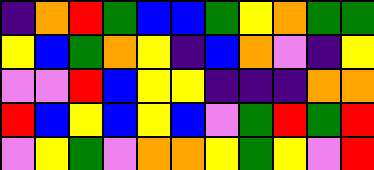[["indigo", "orange", "red", "green", "blue", "blue", "green", "yellow", "orange", "green", "green"], ["yellow", "blue", "green", "orange", "yellow", "indigo", "blue", "orange", "violet", "indigo", "yellow"], ["violet", "violet", "red", "blue", "yellow", "yellow", "indigo", "indigo", "indigo", "orange", "orange"], ["red", "blue", "yellow", "blue", "yellow", "blue", "violet", "green", "red", "green", "red"], ["violet", "yellow", "green", "violet", "orange", "orange", "yellow", "green", "yellow", "violet", "red"]]